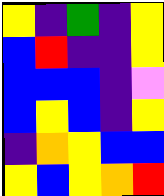[["yellow", "indigo", "green", "indigo", "yellow"], ["blue", "red", "indigo", "indigo", "yellow"], ["blue", "blue", "blue", "indigo", "violet"], ["blue", "yellow", "blue", "indigo", "yellow"], ["indigo", "orange", "yellow", "blue", "blue"], ["yellow", "blue", "yellow", "orange", "red"]]